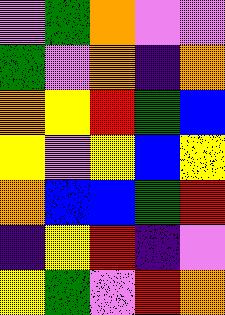[["violet", "green", "orange", "violet", "violet"], ["green", "violet", "orange", "indigo", "orange"], ["orange", "yellow", "red", "green", "blue"], ["yellow", "violet", "yellow", "blue", "yellow"], ["orange", "blue", "blue", "green", "red"], ["indigo", "yellow", "red", "indigo", "violet"], ["yellow", "green", "violet", "red", "orange"]]